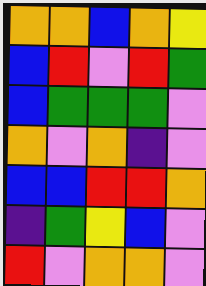[["orange", "orange", "blue", "orange", "yellow"], ["blue", "red", "violet", "red", "green"], ["blue", "green", "green", "green", "violet"], ["orange", "violet", "orange", "indigo", "violet"], ["blue", "blue", "red", "red", "orange"], ["indigo", "green", "yellow", "blue", "violet"], ["red", "violet", "orange", "orange", "violet"]]